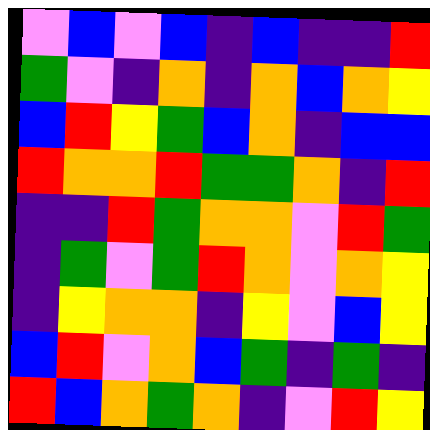[["violet", "blue", "violet", "blue", "indigo", "blue", "indigo", "indigo", "red"], ["green", "violet", "indigo", "orange", "indigo", "orange", "blue", "orange", "yellow"], ["blue", "red", "yellow", "green", "blue", "orange", "indigo", "blue", "blue"], ["red", "orange", "orange", "red", "green", "green", "orange", "indigo", "red"], ["indigo", "indigo", "red", "green", "orange", "orange", "violet", "red", "green"], ["indigo", "green", "violet", "green", "red", "orange", "violet", "orange", "yellow"], ["indigo", "yellow", "orange", "orange", "indigo", "yellow", "violet", "blue", "yellow"], ["blue", "red", "violet", "orange", "blue", "green", "indigo", "green", "indigo"], ["red", "blue", "orange", "green", "orange", "indigo", "violet", "red", "yellow"]]